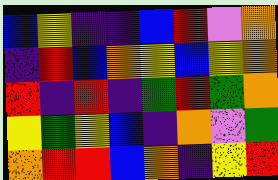[["blue", "yellow", "indigo", "indigo", "blue", "red", "violet", "orange"], ["indigo", "red", "blue", "orange", "yellow", "blue", "yellow", "orange"], ["red", "indigo", "red", "indigo", "green", "red", "green", "orange"], ["yellow", "green", "yellow", "blue", "indigo", "orange", "violet", "green"], ["orange", "red", "red", "blue", "orange", "indigo", "yellow", "red"]]